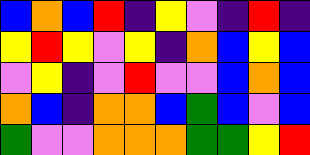[["blue", "orange", "blue", "red", "indigo", "yellow", "violet", "indigo", "red", "indigo"], ["yellow", "red", "yellow", "violet", "yellow", "indigo", "orange", "blue", "yellow", "blue"], ["violet", "yellow", "indigo", "violet", "red", "violet", "violet", "blue", "orange", "blue"], ["orange", "blue", "indigo", "orange", "orange", "blue", "green", "blue", "violet", "blue"], ["green", "violet", "violet", "orange", "orange", "orange", "green", "green", "yellow", "red"]]